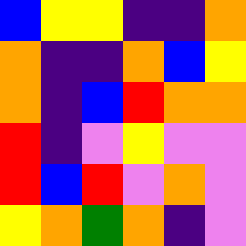[["blue", "yellow", "yellow", "indigo", "indigo", "orange"], ["orange", "indigo", "indigo", "orange", "blue", "yellow"], ["orange", "indigo", "blue", "red", "orange", "orange"], ["red", "indigo", "violet", "yellow", "violet", "violet"], ["red", "blue", "red", "violet", "orange", "violet"], ["yellow", "orange", "green", "orange", "indigo", "violet"]]